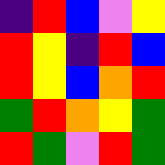[["indigo", "red", "blue", "violet", "yellow"], ["red", "yellow", "indigo", "red", "blue"], ["red", "yellow", "blue", "orange", "red"], ["green", "red", "orange", "yellow", "green"], ["red", "green", "violet", "red", "green"]]